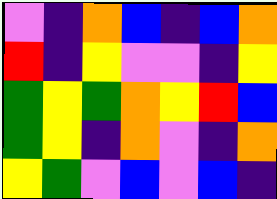[["violet", "indigo", "orange", "blue", "indigo", "blue", "orange"], ["red", "indigo", "yellow", "violet", "violet", "indigo", "yellow"], ["green", "yellow", "green", "orange", "yellow", "red", "blue"], ["green", "yellow", "indigo", "orange", "violet", "indigo", "orange"], ["yellow", "green", "violet", "blue", "violet", "blue", "indigo"]]